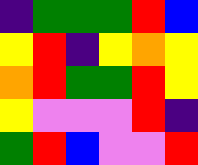[["indigo", "green", "green", "green", "red", "blue"], ["yellow", "red", "indigo", "yellow", "orange", "yellow"], ["orange", "red", "green", "green", "red", "yellow"], ["yellow", "violet", "violet", "violet", "red", "indigo"], ["green", "red", "blue", "violet", "violet", "red"]]